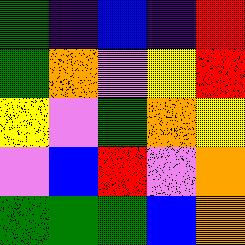[["green", "indigo", "blue", "indigo", "red"], ["green", "orange", "violet", "yellow", "red"], ["yellow", "violet", "green", "orange", "yellow"], ["violet", "blue", "red", "violet", "orange"], ["green", "green", "green", "blue", "orange"]]